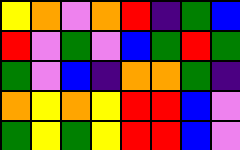[["yellow", "orange", "violet", "orange", "red", "indigo", "green", "blue"], ["red", "violet", "green", "violet", "blue", "green", "red", "green"], ["green", "violet", "blue", "indigo", "orange", "orange", "green", "indigo"], ["orange", "yellow", "orange", "yellow", "red", "red", "blue", "violet"], ["green", "yellow", "green", "yellow", "red", "red", "blue", "violet"]]